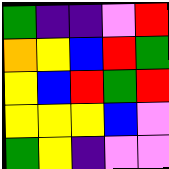[["green", "indigo", "indigo", "violet", "red"], ["orange", "yellow", "blue", "red", "green"], ["yellow", "blue", "red", "green", "red"], ["yellow", "yellow", "yellow", "blue", "violet"], ["green", "yellow", "indigo", "violet", "violet"]]